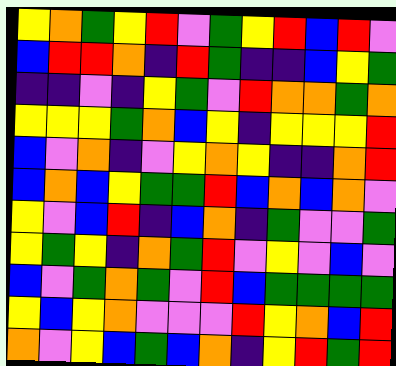[["yellow", "orange", "green", "yellow", "red", "violet", "green", "yellow", "red", "blue", "red", "violet"], ["blue", "red", "red", "orange", "indigo", "red", "green", "indigo", "indigo", "blue", "yellow", "green"], ["indigo", "indigo", "violet", "indigo", "yellow", "green", "violet", "red", "orange", "orange", "green", "orange"], ["yellow", "yellow", "yellow", "green", "orange", "blue", "yellow", "indigo", "yellow", "yellow", "yellow", "red"], ["blue", "violet", "orange", "indigo", "violet", "yellow", "orange", "yellow", "indigo", "indigo", "orange", "red"], ["blue", "orange", "blue", "yellow", "green", "green", "red", "blue", "orange", "blue", "orange", "violet"], ["yellow", "violet", "blue", "red", "indigo", "blue", "orange", "indigo", "green", "violet", "violet", "green"], ["yellow", "green", "yellow", "indigo", "orange", "green", "red", "violet", "yellow", "violet", "blue", "violet"], ["blue", "violet", "green", "orange", "green", "violet", "red", "blue", "green", "green", "green", "green"], ["yellow", "blue", "yellow", "orange", "violet", "violet", "violet", "red", "yellow", "orange", "blue", "red"], ["orange", "violet", "yellow", "blue", "green", "blue", "orange", "indigo", "yellow", "red", "green", "red"]]